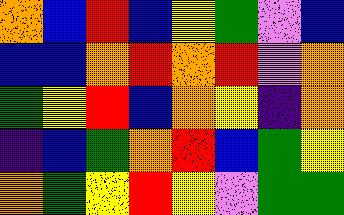[["orange", "blue", "red", "blue", "yellow", "green", "violet", "blue"], ["blue", "blue", "orange", "red", "orange", "red", "violet", "orange"], ["green", "yellow", "red", "blue", "orange", "yellow", "indigo", "orange"], ["indigo", "blue", "green", "orange", "red", "blue", "green", "yellow"], ["orange", "green", "yellow", "red", "yellow", "violet", "green", "green"]]